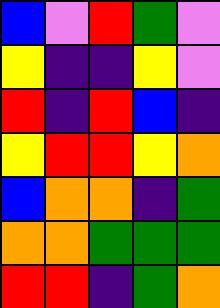[["blue", "violet", "red", "green", "violet"], ["yellow", "indigo", "indigo", "yellow", "violet"], ["red", "indigo", "red", "blue", "indigo"], ["yellow", "red", "red", "yellow", "orange"], ["blue", "orange", "orange", "indigo", "green"], ["orange", "orange", "green", "green", "green"], ["red", "red", "indigo", "green", "orange"]]